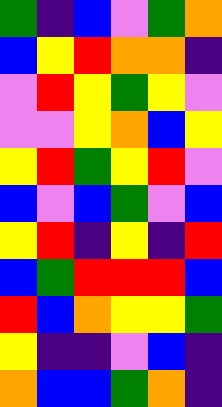[["green", "indigo", "blue", "violet", "green", "orange"], ["blue", "yellow", "red", "orange", "orange", "indigo"], ["violet", "red", "yellow", "green", "yellow", "violet"], ["violet", "violet", "yellow", "orange", "blue", "yellow"], ["yellow", "red", "green", "yellow", "red", "violet"], ["blue", "violet", "blue", "green", "violet", "blue"], ["yellow", "red", "indigo", "yellow", "indigo", "red"], ["blue", "green", "red", "red", "red", "blue"], ["red", "blue", "orange", "yellow", "yellow", "green"], ["yellow", "indigo", "indigo", "violet", "blue", "indigo"], ["orange", "blue", "blue", "green", "orange", "indigo"]]